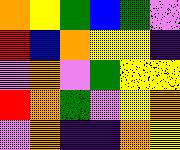[["orange", "yellow", "green", "blue", "green", "violet"], ["red", "blue", "orange", "yellow", "yellow", "indigo"], ["violet", "orange", "violet", "green", "yellow", "yellow"], ["red", "orange", "green", "violet", "yellow", "orange"], ["violet", "orange", "indigo", "indigo", "orange", "yellow"]]